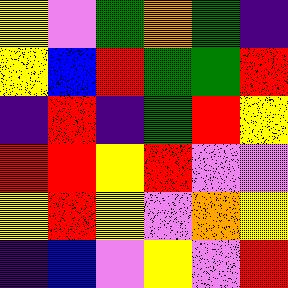[["yellow", "violet", "green", "orange", "green", "indigo"], ["yellow", "blue", "red", "green", "green", "red"], ["indigo", "red", "indigo", "green", "red", "yellow"], ["red", "red", "yellow", "red", "violet", "violet"], ["yellow", "red", "yellow", "violet", "orange", "yellow"], ["indigo", "blue", "violet", "yellow", "violet", "red"]]